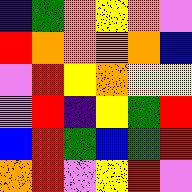[["indigo", "green", "orange", "yellow", "orange", "violet"], ["red", "orange", "orange", "orange", "orange", "blue"], ["violet", "red", "yellow", "orange", "yellow", "yellow"], ["violet", "red", "indigo", "yellow", "green", "red"], ["blue", "red", "green", "blue", "green", "red"], ["orange", "red", "violet", "yellow", "red", "violet"]]